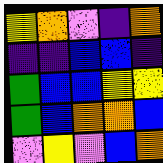[["yellow", "orange", "violet", "indigo", "orange"], ["indigo", "indigo", "blue", "blue", "indigo"], ["green", "blue", "blue", "yellow", "yellow"], ["green", "blue", "orange", "orange", "blue"], ["violet", "yellow", "violet", "blue", "orange"]]